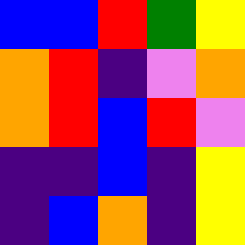[["blue", "blue", "red", "green", "yellow"], ["orange", "red", "indigo", "violet", "orange"], ["orange", "red", "blue", "red", "violet"], ["indigo", "indigo", "blue", "indigo", "yellow"], ["indigo", "blue", "orange", "indigo", "yellow"]]